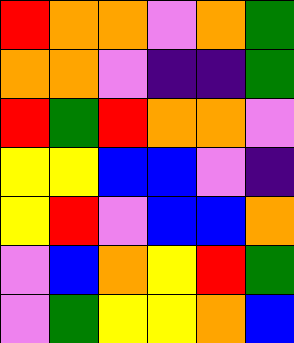[["red", "orange", "orange", "violet", "orange", "green"], ["orange", "orange", "violet", "indigo", "indigo", "green"], ["red", "green", "red", "orange", "orange", "violet"], ["yellow", "yellow", "blue", "blue", "violet", "indigo"], ["yellow", "red", "violet", "blue", "blue", "orange"], ["violet", "blue", "orange", "yellow", "red", "green"], ["violet", "green", "yellow", "yellow", "orange", "blue"]]